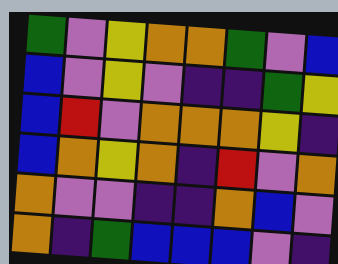[["green", "violet", "yellow", "orange", "orange", "green", "violet", "blue"], ["blue", "violet", "yellow", "violet", "indigo", "indigo", "green", "yellow"], ["blue", "red", "violet", "orange", "orange", "orange", "yellow", "indigo"], ["blue", "orange", "yellow", "orange", "indigo", "red", "violet", "orange"], ["orange", "violet", "violet", "indigo", "indigo", "orange", "blue", "violet"], ["orange", "indigo", "green", "blue", "blue", "blue", "violet", "indigo"]]